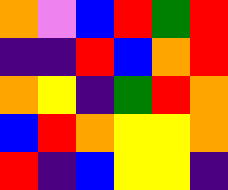[["orange", "violet", "blue", "red", "green", "red"], ["indigo", "indigo", "red", "blue", "orange", "red"], ["orange", "yellow", "indigo", "green", "red", "orange"], ["blue", "red", "orange", "yellow", "yellow", "orange"], ["red", "indigo", "blue", "yellow", "yellow", "indigo"]]